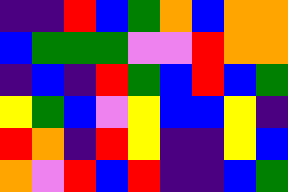[["indigo", "indigo", "red", "blue", "green", "orange", "blue", "orange", "orange"], ["blue", "green", "green", "green", "violet", "violet", "red", "orange", "orange"], ["indigo", "blue", "indigo", "red", "green", "blue", "red", "blue", "green"], ["yellow", "green", "blue", "violet", "yellow", "blue", "blue", "yellow", "indigo"], ["red", "orange", "indigo", "red", "yellow", "indigo", "indigo", "yellow", "blue"], ["orange", "violet", "red", "blue", "red", "indigo", "indigo", "blue", "green"]]